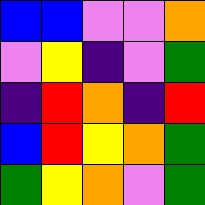[["blue", "blue", "violet", "violet", "orange"], ["violet", "yellow", "indigo", "violet", "green"], ["indigo", "red", "orange", "indigo", "red"], ["blue", "red", "yellow", "orange", "green"], ["green", "yellow", "orange", "violet", "green"]]